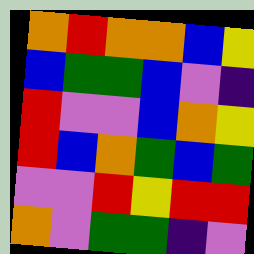[["orange", "red", "orange", "orange", "blue", "yellow"], ["blue", "green", "green", "blue", "violet", "indigo"], ["red", "violet", "violet", "blue", "orange", "yellow"], ["red", "blue", "orange", "green", "blue", "green"], ["violet", "violet", "red", "yellow", "red", "red"], ["orange", "violet", "green", "green", "indigo", "violet"]]